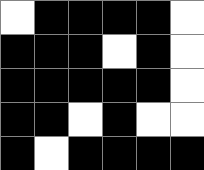[["white", "black", "black", "black", "black", "white"], ["black", "black", "black", "white", "black", "white"], ["black", "black", "black", "black", "black", "white"], ["black", "black", "white", "black", "white", "white"], ["black", "white", "black", "black", "black", "black"]]